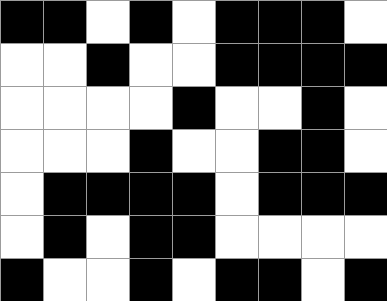[["black", "black", "white", "black", "white", "black", "black", "black", "white"], ["white", "white", "black", "white", "white", "black", "black", "black", "black"], ["white", "white", "white", "white", "black", "white", "white", "black", "white"], ["white", "white", "white", "black", "white", "white", "black", "black", "white"], ["white", "black", "black", "black", "black", "white", "black", "black", "black"], ["white", "black", "white", "black", "black", "white", "white", "white", "white"], ["black", "white", "white", "black", "white", "black", "black", "white", "black"]]